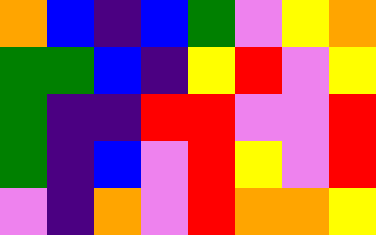[["orange", "blue", "indigo", "blue", "green", "violet", "yellow", "orange"], ["green", "green", "blue", "indigo", "yellow", "red", "violet", "yellow"], ["green", "indigo", "indigo", "red", "red", "violet", "violet", "red"], ["green", "indigo", "blue", "violet", "red", "yellow", "violet", "red"], ["violet", "indigo", "orange", "violet", "red", "orange", "orange", "yellow"]]